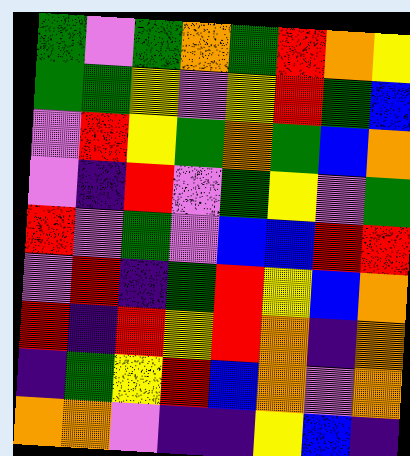[["green", "violet", "green", "orange", "green", "red", "orange", "yellow"], ["green", "green", "yellow", "violet", "yellow", "red", "green", "blue"], ["violet", "red", "yellow", "green", "orange", "green", "blue", "orange"], ["violet", "indigo", "red", "violet", "green", "yellow", "violet", "green"], ["red", "violet", "green", "violet", "blue", "blue", "red", "red"], ["violet", "red", "indigo", "green", "red", "yellow", "blue", "orange"], ["red", "indigo", "red", "yellow", "red", "orange", "indigo", "orange"], ["indigo", "green", "yellow", "red", "blue", "orange", "violet", "orange"], ["orange", "orange", "violet", "indigo", "indigo", "yellow", "blue", "indigo"]]